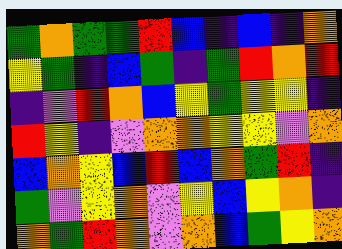[["green", "orange", "green", "green", "red", "blue", "indigo", "blue", "indigo", "orange"], ["yellow", "green", "indigo", "blue", "green", "indigo", "green", "red", "orange", "red"], ["indigo", "violet", "red", "orange", "blue", "yellow", "green", "yellow", "yellow", "indigo"], ["red", "yellow", "indigo", "violet", "orange", "orange", "yellow", "yellow", "violet", "orange"], ["blue", "orange", "yellow", "blue", "red", "blue", "orange", "green", "red", "indigo"], ["green", "violet", "yellow", "orange", "violet", "yellow", "blue", "yellow", "orange", "indigo"], ["orange", "green", "red", "orange", "violet", "orange", "blue", "green", "yellow", "orange"]]